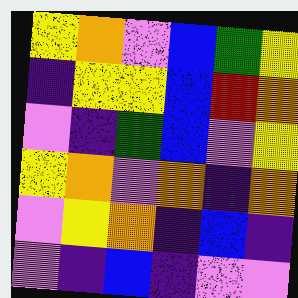[["yellow", "orange", "violet", "blue", "green", "yellow"], ["indigo", "yellow", "yellow", "blue", "red", "orange"], ["violet", "indigo", "green", "blue", "violet", "yellow"], ["yellow", "orange", "violet", "orange", "indigo", "orange"], ["violet", "yellow", "orange", "indigo", "blue", "indigo"], ["violet", "indigo", "blue", "indigo", "violet", "violet"]]